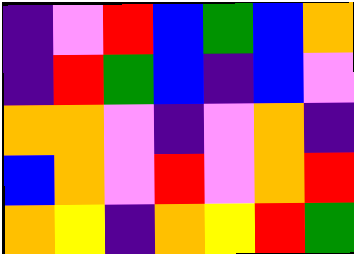[["indigo", "violet", "red", "blue", "green", "blue", "orange"], ["indigo", "red", "green", "blue", "indigo", "blue", "violet"], ["orange", "orange", "violet", "indigo", "violet", "orange", "indigo"], ["blue", "orange", "violet", "red", "violet", "orange", "red"], ["orange", "yellow", "indigo", "orange", "yellow", "red", "green"]]